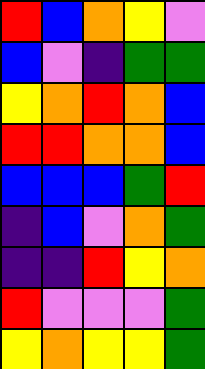[["red", "blue", "orange", "yellow", "violet"], ["blue", "violet", "indigo", "green", "green"], ["yellow", "orange", "red", "orange", "blue"], ["red", "red", "orange", "orange", "blue"], ["blue", "blue", "blue", "green", "red"], ["indigo", "blue", "violet", "orange", "green"], ["indigo", "indigo", "red", "yellow", "orange"], ["red", "violet", "violet", "violet", "green"], ["yellow", "orange", "yellow", "yellow", "green"]]